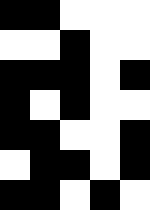[["black", "black", "white", "white", "white"], ["white", "white", "black", "white", "white"], ["black", "black", "black", "white", "black"], ["black", "white", "black", "white", "white"], ["black", "black", "white", "white", "black"], ["white", "black", "black", "white", "black"], ["black", "black", "white", "black", "white"]]